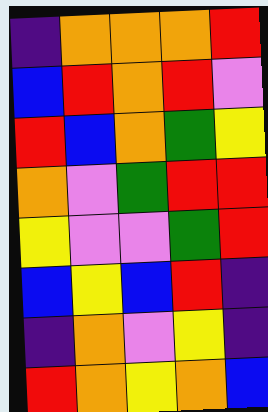[["indigo", "orange", "orange", "orange", "red"], ["blue", "red", "orange", "red", "violet"], ["red", "blue", "orange", "green", "yellow"], ["orange", "violet", "green", "red", "red"], ["yellow", "violet", "violet", "green", "red"], ["blue", "yellow", "blue", "red", "indigo"], ["indigo", "orange", "violet", "yellow", "indigo"], ["red", "orange", "yellow", "orange", "blue"]]